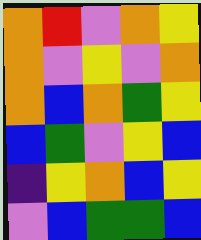[["orange", "red", "violet", "orange", "yellow"], ["orange", "violet", "yellow", "violet", "orange"], ["orange", "blue", "orange", "green", "yellow"], ["blue", "green", "violet", "yellow", "blue"], ["indigo", "yellow", "orange", "blue", "yellow"], ["violet", "blue", "green", "green", "blue"]]